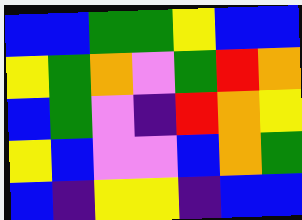[["blue", "blue", "green", "green", "yellow", "blue", "blue"], ["yellow", "green", "orange", "violet", "green", "red", "orange"], ["blue", "green", "violet", "indigo", "red", "orange", "yellow"], ["yellow", "blue", "violet", "violet", "blue", "orange", "green"], ["blue", "indigo", "yellow", "yellow", "indigo", "blue", "blue"]]